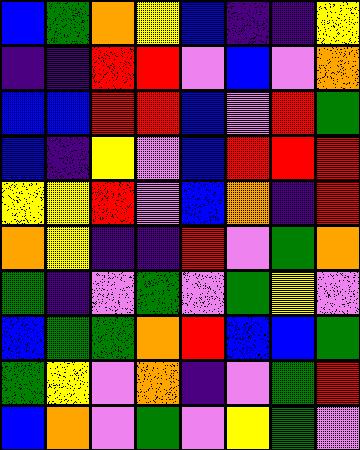[["blue", "green", "orange", "yellow", "blue", "indigo", "indigo", "yellow"], ["indigo", "indigo", "red", "red", "violet", "blue", "violet", "orange"], ["blue", "blue", "red", "red", "blue", "violet", "red", "green"], ["blue", "indigo", "yellow", "violet", "blue", "red", "red", "red"], ["yellow", "yellow", "red", "violet", "blue", "orange", "indigo", "red"], ["orange", "yellow", "indigo", "indigo", "red", "violet", "green", "orange"], ["green", "indigo", "violet", "green", "violet", "green", "yellow", "violet"], ["blue", "green", "green", "orange", "red", "blue", "blue", "green"], ["green", "yellow", "violet", "orange", "indigo", "violet", "green", "red"], ["blue", "orange", "violet", "green", "violet", "yellow", "green", "violet"]]